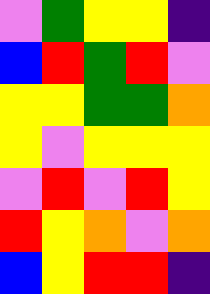[["violet", "green", "yellow", "yellow", "indigo"], ["blue", "red", "green", "red", "violet"], ["yellow", "yellow", "green", "green", "orange"], ["yellow", "violet", "yellow", "yellow", "yellow"], ["violet", "red", "violet", "red", "yellow"], ["red", "yellow", "orange", "violet", "orange"], ["blue", "yellow", "red", "red", "indigo"]]